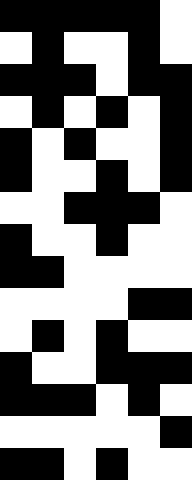[["black", "black", "black", "black", "black", "white"], ["white", "black", "white", "white", "black", "white"], ["black", "black", "black", "white", "black", "black"], ["white", "black", "white", "black", "white", "black"], ["black", "white", "black", "white", "white", "black"], ["black", "white", "white", "black", "white", "black"], ["white", "white", "black", "black", "black", "white"], ["black", "white", "white", "black", "white", "white"], ["black", "black", "white", "white", "white", "white"], ["white", "white", "white", "white", "black", "black"], ["white", "black", "white", "black", "white", "white"], ["black", "white", "white", "black", "black", "black"], ["black", "black", "black", "white", "black", "white"], ["white", "white", "white", "white", "white", "black"], ["black", "black", "white", "black", "white", "white"]]